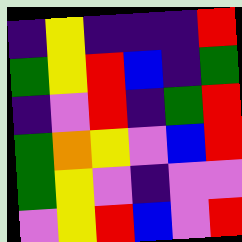[["indigo", "yellow", "indigo", "indigo", "indigo", "red"], ["green", "yellow", "red", "blue", "indigo", "green"], ["indigo", "violet", "red", "indigo", "green", "red"], ["green", "orange", "yellow", "violet", "blue", "red"], ["green", "yellow", "violet", "indigo", "violet", "violet"], ["violet", "yellow", "red", "blue", "violet", "red"]]